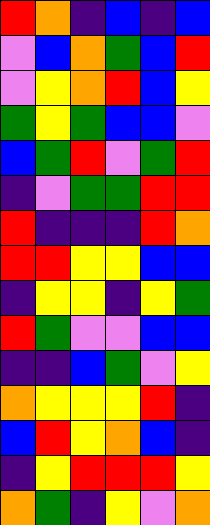[["red", "orange", "indigo", "blue", "indigo", "blue"], ["violet", "blue", "orange", "green", "blue", "red"], ["violet", "yellow", "orange", "red", "blue", "yellow"], ["green", "yellow", "green", "blue", "blue", "violet"], ["blue", "green", "red", "violet", "green", "red"], ["indigo", "violet", "green", "green", "red", "red"], ["red", "indigo", "indigo", "indigo", "red", "orange"], ["red", "red", "yellow", "yellow", "blue", "blue"], ["indigo", "yellow", "yellow", "indigo", "yellow", "green"], ["red", "green", "violet", "violet", "blue", "blue"], ["indigo", "indigo", "blue", "green", "violet", "yellow"], ["orange", "yellow", "yellow", "yellow", "red", "indigo"], ["blue", "red", "yellow", "orange", "blue", "indigo"], ["indigo", "yellow", "red", "red", "red", "yellow"], ["orange", "green", "indigo", "yellow", "violet", "orange"]]